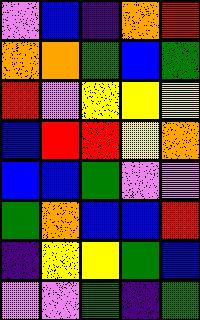[["violet", "blue", "indigo", "orange", "red"], ["orange", "orange", "green", "blue", "green"], ["red", "violet", "yellow", "yellow", "yellow"], ["blue", "red", "red", "yellow", "orange"], ["blue", "blue", "green", "violet", "violet"], ["green", "orange", "blue", "blue", "red"], ["indigo", "yellow", "yellow", "green", "blue"], ["violet", "violet", "green", "indigo", "green"]]